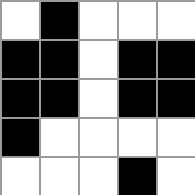[["white", "black", "white", "white", "white"], ["black", "black", "white", "black", "black"], ["black", "black", "white", "black", "black"], ["black", "white", "white", "white", "white"], ["white", "white", "white", "black", "white"]]